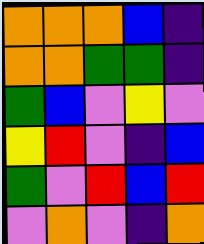[["orange", "orange", "orange", "blue", "indigo"], ["orange", "orange", "green", "green", "indigo"], ["green", "blue", "violet", "yellow", "violet"], ["yellow", "red", "violet", "indigo", "blue"], ["green", "violet", "red", "blue", "red"], ["violet", "orange", "violet", "indigo", "orange"]]